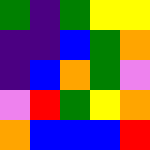[["green", "indigo", "green", "yellow", "yellow"], ["indigo", "indigo", "blue", "green", "orange"], ["indigo", "blue", "orange", "green", "violet"], ["violet", "red", "green", "yellow", "orange"], ["orange", "blue", "blue", "blue", "red"]]